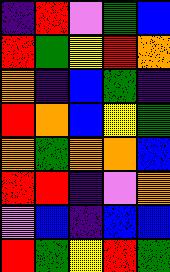[["indigo", "red", "violet", "green", "blue"], ["red", "green", "yellow", "red", "orange"], ["orange", "indigo", "blue", "green", "indigo"], ["red", "orange", "blue", "yellow", "green"], ["orange", "green", "orange", "orange", "blue"], ["red", "red", "indigo", "violet", "orange"], ["violet", "blue", "indigo", "blue", "blue"], ["red", "green", "yellow", "red", "green"]]